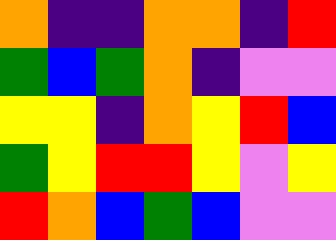[["orange", "indigo", "indigo", "orange", "orange", "indigo", "red"], ["green", "blue", "green", "orange", "indigo", "violet", "violet"], ["yellow", "yellow", "indigo", "orange", "yellow", "red", "blue"], ["green", "yellow", "red", "red", "yellow", "violet", "yellow"], ["red", "orange", "blue", "green", "blue", "violet", "violet"]]